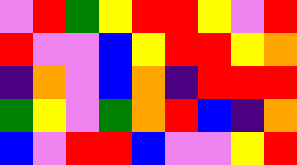[["violet", "red", "green", "yellow", "red", "red", "yellow", "violet", "red"], ["red", "violet", "violet", "blue", "yellow", "red", "red", "yellow", "orange"], ["indigo", "orange", "violet", "blue", "orange", "indigo", "red", "red", "red"], ["green", "yellow", "violet", "green", "orange", "red", "blue", "indigo", "orange"], ["blue", "violet", "red", "red", "blue", "violet", "violet", "yellow", "red"]]